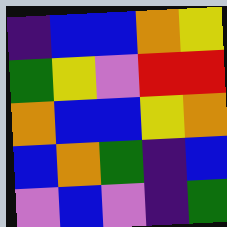[["indigo", "blue", "blue", "orange", "yellow"], ["green", "yellow", "violet", "red", "red"], ["orange", "blue", "blue", "yellow", "orange"], ["blue", "orange", "green", "indigo", "blue"], ["violet", "blue", "violet", "indigo", "green"]]